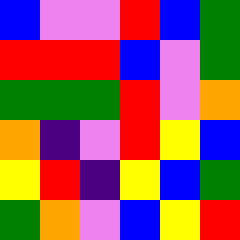[["blue", "violet", "violet", "red", "blue", "green"], ["red", "red", "red", "blue", "violet", "green"], ["green", "green", "green", "red", "violet", "orange"], ["orange", "indigo", "violet", "red", "yellow", "blue"], ["yellow", "red", "indigo", "yellow", "blue", "green"], ["green", "orange", "violet", "blue", "yellow", "red"]]